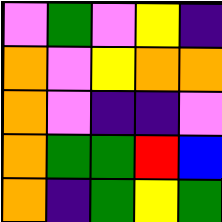[["violet", "green", "violet", "yellow", "indigo"], ["orange", "violet", "yellow", "orange", "orange"], ["orange", "violet", "indigo", "indigo", "violet"], ["orange", "green", "green", "red", "blue"], ["orange", "indigo", "green", "yellow", "green"]]